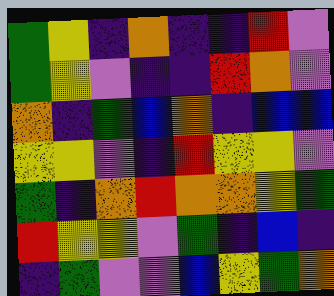[["green", "yellow", "indigo", "orange", "indigo", "indigo", "red", "violet"], ["green", "yellow", "violet", "indigo", "indigo", "red", "orange", "violet"], ["orange", "indigo", "green", "blue", "orange", "indigo", "blue", "blue"], ["yellow", "yellow", "violet", "indigo", "red", "yellow", "yellow", "violet"], ["green", "indigo", "orange", "red", "orange", "orange", "yellow", "green"], ["red", "yellow", "yellow", "violet", "green", "indigo", "blue", "indigo"], ["indigo", "green", "violet", "violet", "blue", "yellow", "green", "orange"]]